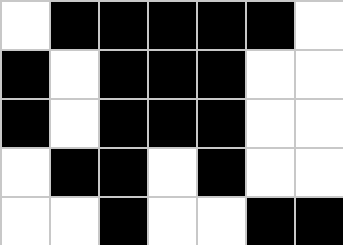[["white", "black", "black", "black", "black", "black", "white"], ["black", "white", "black", "black", "black", "white", "white"], ["black", "white", "black", "black", "black", "white", "white"], ["white", "black", "black", "white", "black", "white", "white"], ["white", "white", "black", "white", "white", "black", "black"]]